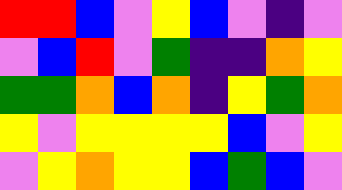[["red", "red", "blue", "violet", "yellow", "blue", "violet", "indigo", "violet"], ["violet", "blue", "red", "violet", "green", "indigo", "indigo", "orange", "yellow"], ["green", "green", "orange", "blue", "orange", "indigo", "yellow", "green", "orange"], ["yellow", "violet", "yellow", "yellow", "yellow", "yellow", "blue", "violet", "yellow"], ["violet", "yellow", "orange", "yellow", "yellow", "blue", "green", "blue", "violet"]]